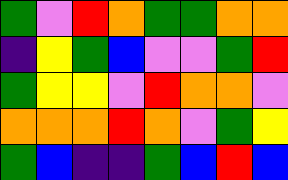[["green", "violet", "red", "orange", "green", "green", "orange", "orange"], ["indigo", "yellow", "green", "blue", "violet", "violet", "green", "red"], ["green", "yellow", "yellow", "violet", "red", "orange", "orange", "violet"], ["orange", "orange", "orange", "red", "orange", "violet", "green", "yellow"], ["green", "blue", "indigo", "indigo", "green", "blue", "red", "blue"]]